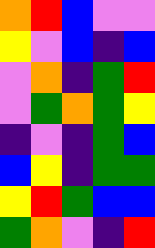[["orange", "red", "blue", "violet", "violet"], ["yellow", "violet", "blue", "indigo", "blue"], ["violet", "orange", "indigo", "green", "red"], ["violet", "green", "orange", "green", "yellow"], ["indigo", "violet", "indigo", "green", "blue"], ["blue", "yellow", "indigo", "green", "green"], ["yellow", "red", "green", "blue", "blue"], ["green", "orange", "violet", "indigo", "red"]]